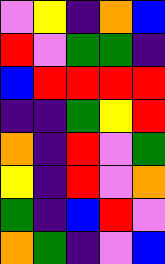[["violet", "yellow", "indigo", "orange", "blue"], ["red", "violet", "green", "green", "indigo"], ["blue", "red", "red", "red", "red"], ["indigo", "indigo", "green", "yellow", "red"], ["orange", "indigo", "red", "violet", "green"], ["yellow", "indigo", "red", "violet", "orange"], ["green", "indigo", "blue", "red", "violet"], ["orange", "green", "indigo", "violet", "blue"]]